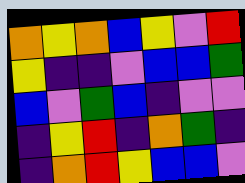[["orange", "yellow", "orange", "blue", "yellow", "violet", "red"], ["yellow", "indigo", "indigo", "violet", "blue", "blue", "green"], ["blue", "violet", "green", "blue", "indigo", "violet", "violet"], ["indigo", "yellow", "red", "indigo", "orange", "green", "indigo"], ["indigo", "orange", "red", "yellow", "blue", "blue", "violet"]]